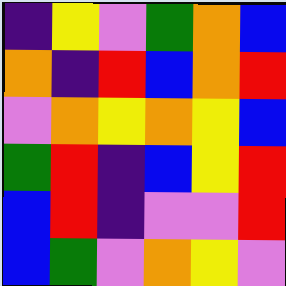[["indigo", "yellow", "violet", "green", "orange", "blue"], ["orange", "indigo", "red", "blue", "orange", "red"], ["violet", "orange", "yellow", "orange", "yellow", "blue"], ["green", "red", "indigo", "blue", "yellow", "red"], ["blue", "red", "indigo", "violet", "violet", "red"], ["blue", "green", "violet", "orange", "yellow", "violet"]]